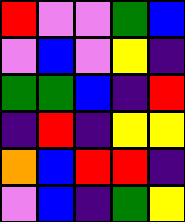[["red", "violet", "violet", "green", "blue"], ["violet", "blue", "violet", "yellow", "indigo"], ["green", "green", "blue", "indigo", "red"], ["indigo", "red", "indigo", "yellow", "yellow"], ["orange", "blue", "red", "red", "indigo"], ["violet", "blue", "indigo", "green", "yellow"]]